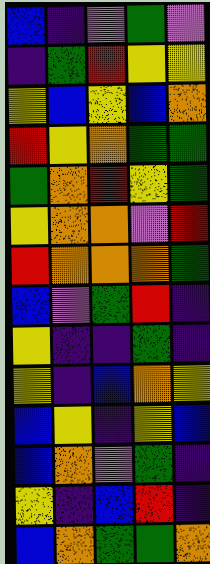[["blue", "indigo", "violet", "green", "violet"], ["indigo", "green", "red", "yellow", "yellow"], ["yellow", "blue", "yellow", "blue", "orange"], ["red", "yellow", "orange", "green", "green"], ["green", "orange", "red", "yellow", "green"], ["yellow", "orange", "orange", "violet", "red"], ["red", "orange", "orange", "orange", "green"], ["blue", "violet", "green", "red", "indigo"], ["yellow", "indigo", "indigo", "green", "indigo"], ["yellow", "indigo", "blue", "orange", "yellow"], ["blue", "yellow", "indigo", "yellow", "blue"], ["blue", "orange", "violet", "green", "indigo"], ["yellow", "indigo", "blue", "red", "indigo"], ["blue", "orange", "green", "green", "orange"]]